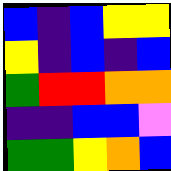[["blue", "indigo", "blue", "yellow", "yellow"], ["yellow", "indigo", "blue", "indigo", "blue"], ["green", "red", "red", "orange", "orange"], ["indigo", "indigo", "blue", "blue", "violet"], ["green", "green", "yellow", "orange", "blue"]]